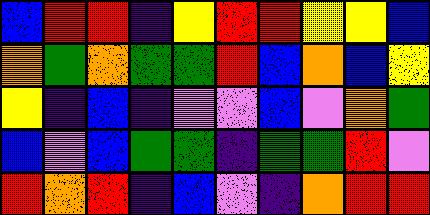[["blue", "red", "red", "indigo", "yellow", "red", "red", "yellow", "yellow", "blue"], ["orange", "green", "orange", "green", "green", "red", "blue", "orange", "blue", "yellow"], ["yellow", "indigo", "blue", "indigo", "violet", "violet", "blue", "violet", "orange", "green"], ["blue", "violet", "blue", "green", "green", "indigo", "green", "green", "red", "violet"], ["red", "orange", "red", "indigo", "blue", "violet", "indigo", "orange", "red", "red"]]